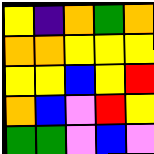[["yellow", "indigo", "orange", "green", "orange"], ["orange", "orange", "yellow", "yellow", "yellow"], ["yellow", "yellow", "blue", "yellow", "red"], ["orange", "blue", "violet", "red", "yellow"], ["green", "green", "violet", "blue", "violet"]]